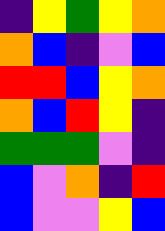[["indigo", "yellow", "green", "yellow", "orange"], ["orange", "blue", "indigo", "violet", "blue"], ["red", "red", "blue", "yellow", "orange"], ["orange", "blue", "red", "yellow", "indigo"], ["green", "green", "green", "violet", "indigo"], ["blue", "violet", "orange", "indigo", "red"], ["blue", "violet", "violet", "yellow", "blue"]]